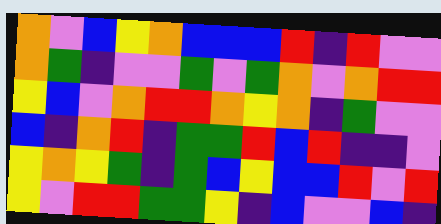[["orange", "violet", "blue", "yellow", "orange", "blue", "blue", "blue", "red", "indigo", "red", "violet", "violet"], ["orange", "green", "indigo", "violet", "violet", "green", "violet", "green", "orange", "violet", "orange", "red", "red"], ["yellow", "blue", "violet", "orange", "red", "red", "orange", "yellow", "orange", "indigo", "green", "violet", "violet"], ["blue", "indigo", "orange", "red", "indigo", "green", "green", "red", "blue", "red", "indigo", "indigo", "violet"], ["yellow", "orange", "yellow", "green", "indigo", "green", "blue", "yellow", "blue", "blue", "red", "violet", "red"], ["yellow", "violet", "red", "red", "green", "green", "yellow", "indigo", "blue", "violet", "violet", "blue", "indigo"]]